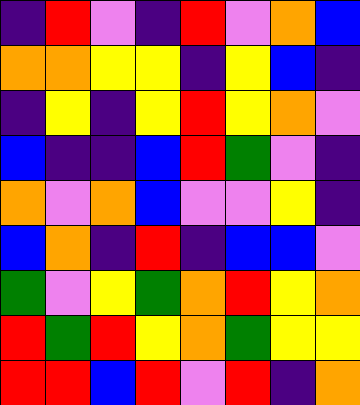[["indigo", "red", "violet", "indigo", "red", "violet", "orange", "blue"], ["orange", "orange", "yellow", "yellow", "indigo", "yellow", "blue", "indigo"], ["indigo", "yellow", "indigo", "yellow", "red", "yellow", "orange", "violet"], ["blue", "indigo", "indigo", "blue", "red", "green", "violet", "indigo"], ["orange", "violet", "orange", "blue", "violet", "violet", "yellow", "indigo"], ["blue", "orange", "indigo", "red", "indigo", "blue", "blue", "violet"], ["green", "violet", "yellow", "green", "orange", "red", "yellow", "orange"], ["red", "green", "red", "yellow", "orange", "green", "yellow", "yellow"], ["red", "red", "blue", "red", "violet", "red", "indigo", "orange"]]